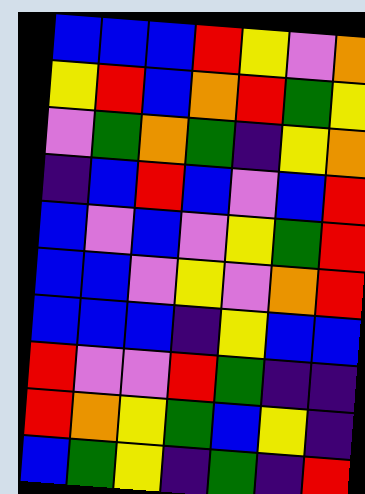[["blue", "blue", "blue", "red", "yellow", "violet", "orange"], ["yellow", "red", "blue", "orange", "red", "green", "yellow"], ["violet", "green", "orange", "green", "indigo", "yellow", "orange"], ["indigo", "blue", "red", "blue", "violet", "blue", "red"], ["blue", "violet", "blue", "violet", "yellow", "green", "red"], ["blue", "blue", "violet", "yellow", "violet", "orange", "red"], ["blue", "blue", "blue", "indigo", "yellow", "blue", "blue"], ["red", "violet", "violet", "red", "green", "indigo", "indigo"], ["red", "orange", "yellow", "green", "blue", "yellow", "indigo"], ["blue", "green", "yellow", "indigo", "green", "indigo", "red"]]